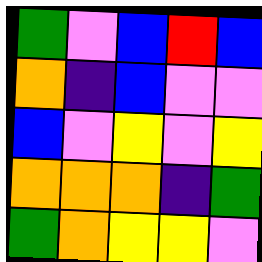[["green", "violet", "blue", "red", "blue"], ["orange", "indigo", "blue", "violet", "violet"], ["blue", "violet", "yellow", "violet", "yellow"], ["orange", "orange", "orange", "indigo", "green"], ["green", "orange", "yellow", "yellow", "violet"]]